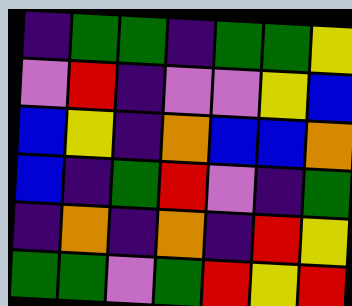[["indigo", "green", "green", "indigo", "green", "green", "yellow"], ["violet", "red", "indigo", "violet", "violet", "yellow", "blue"], ["blue", "yellow", "indigo", "orange", "blue", "blue", "orange"], ["blue", "indigo", "green", "red", "violet", "indigo", "green"], ["indigo", "orange", "indigo", "orange", "indigo", "red", "yellow"], ["green", "green", "violet", "green", "red", "yellow", "red"]]